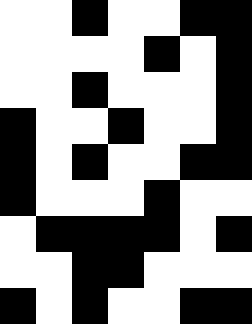[["white", "white", "black", "white", "white", "black", "black"], ["white", "white", "white", "white", "black", "white", "black"], ["white", "white", "black", "white", "white", "white", "black"], ["black", "white", "white", "black", "white", "white", "black"], ["black", "white", "black", "white", "white", "black", "black"], ["black", "white", "white", "white", "black", "white", "white"], ["white", "black", "black", "black", "black", "white", "black"], ["white", "white", "black", "black", "white", "white", "white"], ["black", "white", "black", "white", "white", "black", "black"]]